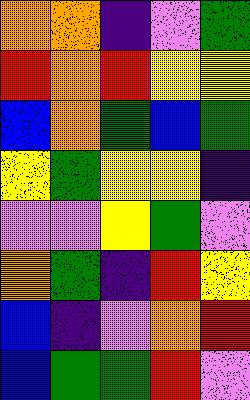[["orange", "orange", "indigo", "violet", "green"], ["red", "orange", "red", "yellow", "yellow"], ["blue", "orange", "green", "blue", "green"], ["yellow", "green", "yellow", "yellow", "indigo"], ["violet", "violet", "yellow", "green", "violet"], ["orange", "green", "indigo", "red", "yellow"], ["blue", "indigo", "violet", "orange", "red"], ["blue", "green", "green", "red", "violet"]]